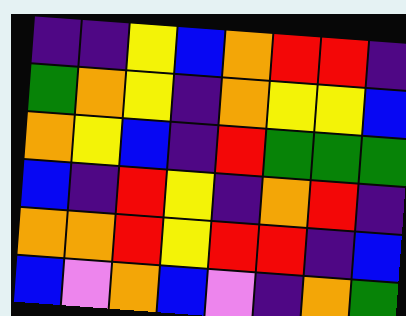[["indigo", "indigo", "yellow", "blue", "orange", "red", "red", "indigo"], ["green", "orange", "yellow", "indigo", "orange", "yellow", "yellow", "blue"], ["orange", "yellow", "blue", "indigo", "red", "green", "green", "green"], ["blue", "indigo", "red", "yellow", "indigo", "orange", "red", "indigo"], ["orange", "orange", "red", "yellow", "red", "red", "indigo", "blue"], ["blue", "violet", "orange", "blue", "violet", "indigo", "orange", "green"]]